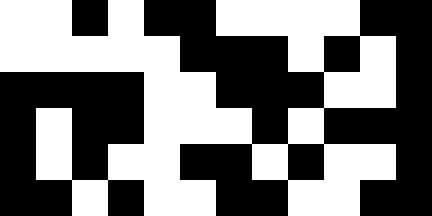[["white", "white", "black", "white", "black", "black", "white", "white", "white", "white", "black", "black"], ["white", "white", "white", "white", "white", "black", "black", "black", "white", "black", "white", "black"], ["black", "black", "black", "black", "white", "white", "black", "black", "black", "white", "white", "black"], ["black", "white", "black", "black", "white", "white", "white", "black", "white", "black", "black", "black"], ["black", "white", "black", "white", "white", "black", "black", "white", "black", "white", "white", "black"], ["black", "black", "white", "black", "white", "white", "black", "black", "white", "white", "black", "black"]]